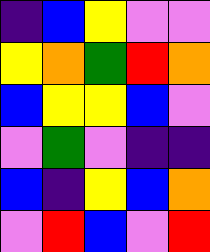[["indigo", "blue", "yellow", "violet", "violet"], ["yellow", "orange", "green", "red", "orange"], ["blue", "yellow", "yellow", "blue", "violet"], ["violet", "green", "violet", "indigo", "indigo"], ["blue", "indigo", "yellow", "blue", "orange"], ["violet", "red", "blue", "violet", "red"]]